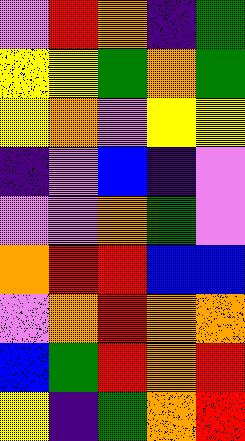[["violet", "red", "orange", "indigo", "green"], ["yellow", "yellow", "green", "orange", "green"], ["yellow", "orange", "violet", "yellow", "yellow"], ["indigo", "violet", "blue", "indigo", "violet"], ["violet", "violet", "orange", "green", "violet"], ["orange", "red", "red", "blue", "blue"], ["violet", "orange", "red", "orange", "orange"], ["blue", "green", "red", "orange", "red"], ["yellow", "indigo", "green", "orange", "red"]]